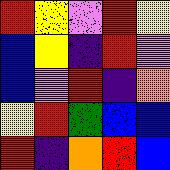[["red", "yellow", "violet", "red", "yellow"], ["blue", "yellow", "indigo", "red", "violet"], ["blue", "violet", "red", "indigo", "orange"], ["yellow", "red", "green", "blue", "blue"], ["red", "indigo", "orange", "red", "blue"]]